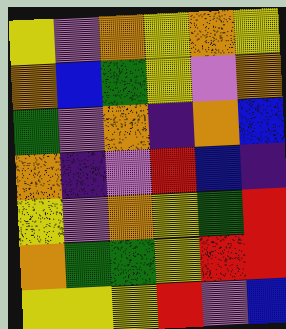[["yellow", "violet", "orange", "yellow", "orange", "yellow"], ["orange", "blue", "green", "yellow", "violet", "orange"], ["green", "violet", "orange", "indigo", "orange", "blue"], ["orange", "indigo", "violet", "red", "blue", "indigo"], ["yellow", "violet", "orange", "yellow", "green", "red"], ["orange", "green", "green", "yellow", "red", "red"], ["yellow", "yellow", "yellow", "red", "violet", "blue"]]